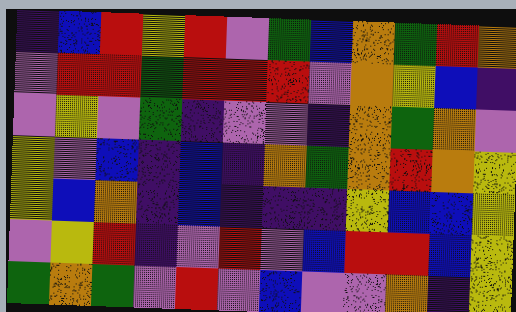[["indigo", "blue", "red", "yellow", "red", "violet", "green", "blue", "orange", "green", "red", "orange"], ["violet", "red", "red", "green", "red", "red", "red", "violet", "orange", "yellow", "blue", "indigo"], ["violet", "yellow", "violet", "green", "indigo", "violet", "violet", "indigo", "orange", "green", "orange", "violet"], ["yellow", "violet", "blue", "indigo", "blue", "indigo", "orange", "green", "orange", "red", "orange", "yellow"], ["yellow", "blue", "orange", "indigo", "blue", "indigo", "indigo", "indigo", "yellow", "blue", "blue", "yellow"], ["violet", "yellow", "red", "indigo", "violet", "red", "violet", "blue", "red", "red", "blue", "yellow"], ["green", "orange", "green", "violet", "red", "violet", "blue", "violet", "violet", "orange", "indigo", "yellow"]]